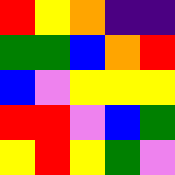[["red", "yellow", "orange", "indigo", "indigo"], ["green", "green", "blue", "orange", "red"], ["blue", "violet", "yellow", "yellow", "yellow"], ["red", "red", "violet", "blue", "green"], ["yellow", "red", "yellow", "green", "violet"]]